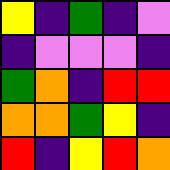[["yellow", "indigo", "green", "indigo", "violet"], ["indigo", "violet", "violet", "violet", "indigo"], ["green", "orange", "indigo", "red", "red"], ["orange", "orange", "green", "yellow", "indigo"], ["red", "indigo", "yellow", "red", "orange"]]